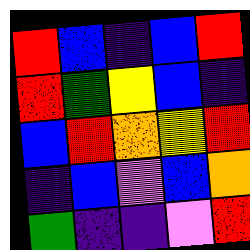[["red", "blue", "indigo", "blue", "red"], ["red", "green", "yellow", "blue", "indigo"], ["blue", "red", "orange", "yellow", "red"], ["indigo", "blue", "violet", "blue", "orange"], ["green", "indigo", "indigo", "violet", "red"]]